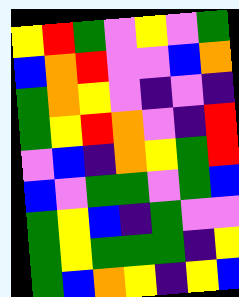[["yellow", "red", "green", "violet", "yellow", "violet", "green"], ["blue", "orange", "red", "violet", "violet", "blue", "orange"], ["green", "orange", "yellow", "violet", "indigo", "violet", "indigo"], ["green", "yellow", "red", "orange", "violet", "indigo", "red"], ["violet", "blue", "indigo", "orange", "yellow", "green", "red"], ["blue", "violet", "green", "green", "violet", "green", "blue"], ["green", "yellow", "blue", "indigo", "green", "violet", "violet"], ["green", "yellow", "green", "green", "green", "indigo", "yellow"], ["green", "blue", "orange", "yellow", "indigo", "yellow", "blue"]]